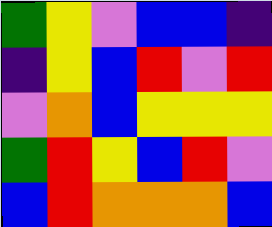[["green", "yellow", "violet", "blue", "blue", "indigo"], ["indigo", "yellow", "blue", "red", "violet", "red"], ["violet", "orange", "blue", "yellow", "yellow", "yellow"], ["green", "red", "yellow", "blue", "red", "violet"], ["blue", "red", "orange", "orange", "orange", "blue"]]